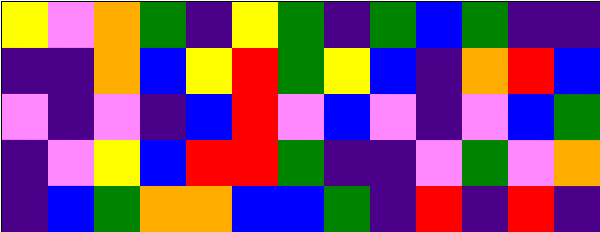[["yellow", "violet", "orange", "green", "indigo", "yellow", "green", "indigo", "green", "blue", "green", "indigo", "indigo"], ["indigo", "indigo", "orange", "blue", "yellow", "red", "green", "yellow", "blue", "indigo", "orange", "red", "blue"], ["violet", "indigo", "violet", "indigo", "blue", "red", "violet", "blue", "violet", "indigo", "violet", "blue", "green"], ["indigo", "violet", "yellow", "blue", "red", "red", "green", "indigo", "indigo", "violet", "green", "violet", "orange"], ["indigo", "blue", "green", "orange", "orange", "blue", "blue", "green", "indigo", "red", "indigo", "red", "indigo"]]